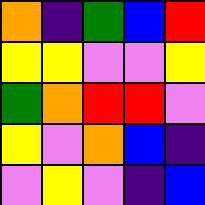[["orange", "indigo", "green", "blue", "red"], ["yellow", "yellow", "violet", "violet", "yellow"], ["green", "orange", "red", "red", "violet"], ["yellow", "violet", "orange", "blue", "indigo"], ["violet", "yellow", "violet", "indigo", "blue"]]